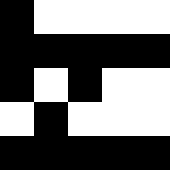[["black", "white", "white", "white", "white"], ["black", "black", "black", "black", "black"], ["black", "white", "black", "white", "white"], ["white", "black", "white", "white", "white"], ["black", "black", "black", "black", "black"]]